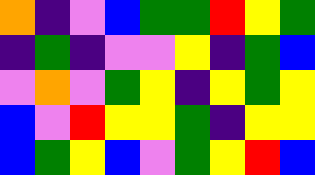[["orange", "indigo", "violet", "blue", "green", "green", "red", "yellow", "green"], ["indigo", "green", "indigo", "violet", "violet", "yellow", "indigo", "green", "blue"], ["violet", "orange", "violet", "green", "yellow", "indigo", "yellow", "green", "yellow"], ["blue", "violet", "red", "yellow", "yellow", "green", "indigo", "yellow", "yellow"], ["blue", "green", "yellow", "blue", "violet", "green", "yellow", "red", "blue"]]